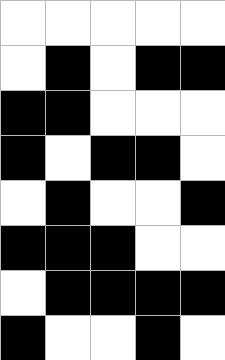[["white", "white", "white", "white", "white"], ["white", "black", "white", "black", "black"], ["black", "black", "white", "white", "white"], ["black", "white", "black", "black", "white"], ["white", "black", "white", "white", "black"], ["black", "black", "black", "white", "white"], ["white", "black", "black", "black", "black"], ["black", "white", "white", "black", "white"]]